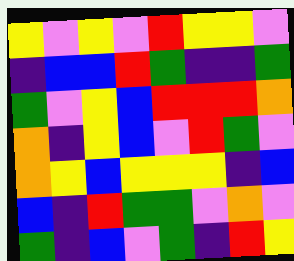[["yellow", "violet", "yellow", "violet", "red", "yellow", "yellow", "violet"], ["indigo", "blue", "blue", "red", "green", "indigo", "indigo", "green"], ["green", "violet", "yellow", "blue", "red", "red", "red", "orange"], ["orange", "indigo", "yellow", "blue", "violet", "red", "green", "violet"], ["orange", "yellow", "blue", "yellow", "yellow", "yellow", "indigo", "blue"], ["blue", "indigo", "red", "green", "green", "violet", "orange", "violet"], ["green", "indigo", "blue", "violet", "green", "indigo", "red", "yellow"]]